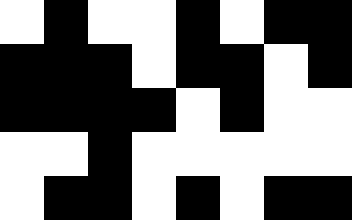[["white", "black", "white", "white", "black", "white", "black", "black"], ["black", "black", "black", "white", "black", "black", "white", "black"], ["black", "black", "black", "black", "white", "black", "white", "white"], ["white", "white", "black", "white", "white", "white", "white", "white"], ["white", "black", "black", "white", "black", "white", "black", "black"]]